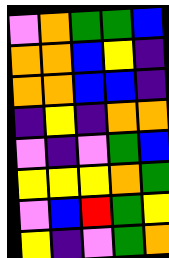[["violet", "orange", "green", "green", "blue"], ["orange", "orange", "blue", "yellow", "indigo"], ["orange", "orange", "blue", "blue", "indigo"], ["indigo", "yellow", "indigo", "orange", "orange"], ["violet", "indigo", "violet", "green", "blue"], ["yellow", "yellow", "yellow", "orange", "green"], ["violet", "blue", "red", "green", "yellow"], ["yellow", "indigo", "violet", "green", "orange"]]